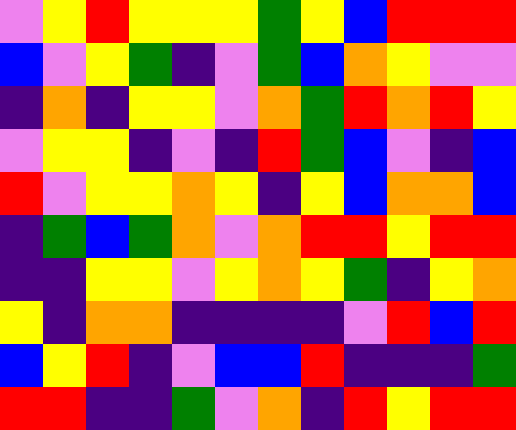[["violet", "yellow", "red", "yellow", "yellow", "yellow", "green", "yellow", "blue", "red", "red", "red"], ["blue", "violet", "yellow", "green", "indigo", "violet", "green", "blue", "orange", "yellow", "violet", "violet"], ["indigo", "orange", "indigo", "yellow", "yellow", "violet", "orange", "green", "red", "orange", "red", "yellow"], ["violet", "yellow", "yellow", "indigo", "violet", "indigo", "red", "green", "blue", "violet", "indigo", "blue"], ["red", "violet", "yellow", "yellow", "orange", "yellow", "indigo", "yellow", "blue", "orange", "orange", "blue"], ["indigo", "green", "blue", "green", "orange", "violet", "orange", "red", "red", "yellow", "red", "red"], ["indigo", "indigo", "yellow", "yellow", "violet", "yellow", "orange", "yellow", "green", "indigo", "yellow", "orange"], ["yellow", "indigo", "orange", "orange", "indigo", "indigo", "indigo", "indigo", "violet", "red", "blue", "red"], ["blue", "yellow", "red", "indigo", "violet", "blue", "blue", "red", "indigo", "indigo", "indigo", "green"], ["red", "red", "indigo", "indigo", "green", "violet", "orange", "indigo", "red", "yellow", "red", "red"]]